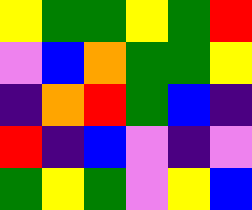[["yellow", "green", "green", "yellow", "green", "red"], ["violet", "blue", "orange", "green", "green", "yellow"], ["indigo", "orange", "red", "green", "blue", "indigo"], ["red", "indigo", "blue", "violet", "indigo", "violet"], ["green", "yellow", "green", "violet", "yellow", "blue"]]